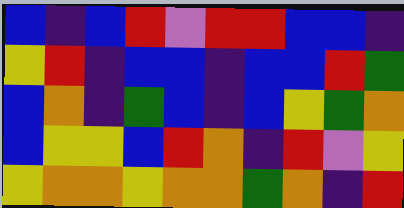[["blue", "indigo", "blue", "red", "violet", "red", "red", "blue", "blue", "indigo"], ["yellow", "red", "indigo", "blue", "blue", "indigo", "blue", "blue", "red", "green"], ["blue", "orange", "indigo", "green", "blue", "indigo", "blue", "yellow", "green", "orange"], ["blue", "yellow", "yellow", "blue", "red", "orange", "indigo", "red", "violet", "yellow"], ["yellow", "orange", "orange", "yellow", "orange", "orange", "green", "orange", "indigo", "red"]]